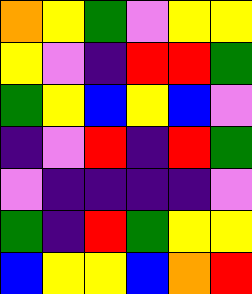[["orange", "yellow", "green", "violet", "yellow", "yellow"], ["yellow", "violet", "indigo", "red", "red", "green"], ["green", "yellow", "blue", "yellow", "blue", "violet"], ["indigo", "violet", "red", "indigo", "red", "green"], ["violet", "indigo", "indigo", "indigo", "indigo", "violet"], ["green", "indigo", "red", "green", "yellow", "yellow"], ["blue", "yellow", "yellow", "blue", "orange", "red"]]